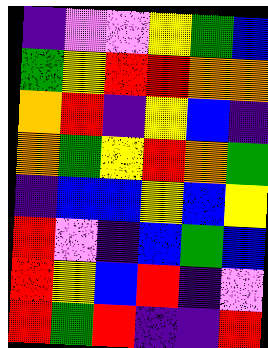[["indigo", "violet", "violet", "yellow", "green", "blue"], ["green", "yellow", "red", "red", "orange", "orange"], ["orange", "red", "indigo", "yellow", "blue", "indigo"], ["orange", "green", "yellow", "red", "orange", "green"], ["indigo", "blue", "blue", "yellow", "blue", "yellow"], ["red", "violet", "indigo", "blue", "green", "blue"], ["red", "yellow", "blue", "red", "indigo", "violet"], ["red", "green", "red", "indigo", "indigo", "red"]]